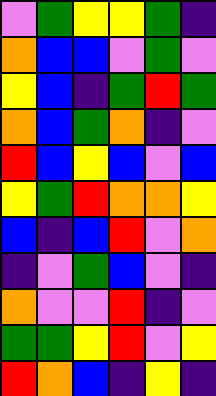[["violet", "green", "yellow", "yellow", "green", "indigo"], ["orange", "blue", "blue", "violet", "green", "violet"], ["yellow", "blue", "indigo", "green", "red", "green"], ["orange", "blue", "green", "orange", "indigo", "violet"], ["red", "blue", "yellow", "blue", "violet", "blue"], ["yellow", "green", "red", "orange", "orange", "yellow"], ["blue", "indigo", "blue", "red", "violet", "orange"], ["indigo", "violet", "green", "blue", "violet", "indigo"], ["orange", "violet", "violet", "red", "indigo", "violet"], ["green", "green", "yellow", "red", "violet", "yellow"], ["red", "orange", "blue", "indigo", "yellow", "indigo"]]